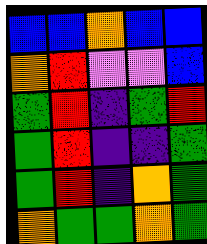[["blue", "blue", "orange", "blue", "blue"], ["orange", "red", "violet", "violet", "blue"], ["green", "red", "indigo", "green", "red"], ["green", "red", "indigo", "indigo", "green"], ["green", "red", "indigo", "orange", "green"], ["orange", "green", "green", "orange", "green"]]